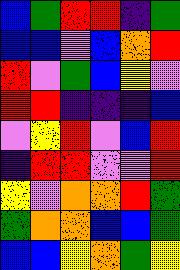[["blue", "green", "red", "red", "indigo", "green"], ["blue", "blue", "violet", "blue", "orange", "red"], ["red", "violet", "green", "blue", "yellow", "violet"], ["red", "red", "indigo", "indigo", "indigo", "blue"], ["violet", "yellow", "red", "violet", "blue", "red"], ["indigo", "red", "red", "violet", "violet", "red"], ["yellow", "violet", "orange", "orange", "red", "green"], ["green", "orange", "orange", "blue", "blue", "green"], ["blue", "blue", "yellow", "orange", "green", "yellow"]]